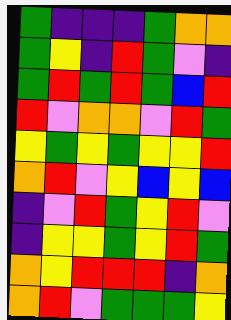[["green", "indigo", "indigo", "indigo", "green", "orange", "orange"], ["green", "yellow", "indigo", "red", "green", "violet", "indigo"], ["green", "red", "green", "red", "green", "blue", "red"], ["red", "violet", "orange", "orange", "violet", "red", "green"], ["yellow", "green", "yellow", "green", "yellow", "yellow", "red"], ["orange", "red", "violet", "yellow", "blue", "yellow", "blue"], ["indigo", "violet", "red", "green", "yellow", "red", "violet"], ["indigo", "yellow", "yellow", "green", "yellow", "red", "green"], ["orange", "yellow", "red", "red", "red", "indigo", "orange"], ["orange", "red", "violet", "green", "green", "green", "yellow"]]